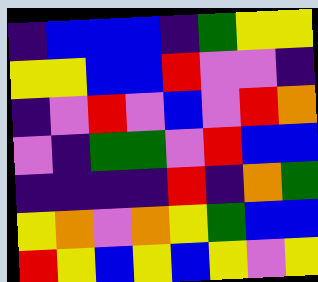[["indigo", "blue", "blue", "blue", "indigo", "green", "yellow", "yellow"], ["yellow", "yellow", "blue", "blue", "red", "violet", "violet", "indigo"], ["indigo", "violet", "red", "violet", "blue", "violet", "red", "orange"], ["violet", "indigo", "green", "green", "violet", "red", "blue", "blue"], ["indigo", "indigo", "indigo", "indigo", "red", "indigo", "orange", "green"], ["yellow", "orange", "violet", "orange", "yellow", "green", "blue", "blue"], ["red", "yellow", "blue", "yellow", "blue", "yellow", "violet", "yellow"]]